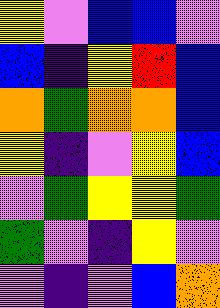[["yellow", "violet", "blue", "blue", "violet"], ["blue", "indigo", "yellow", "red", "blue"], ["orange", "green", "orange", "orange", "blue"], ["yellow", "indigo", "violet", "yellow", "blue"], ["violet", "green", "yellow", "yellow", "green"], ["green", "violet", "indigo", "yellow", "violet"], ["violet", "indigo", "violet", "blue", "orange"]]